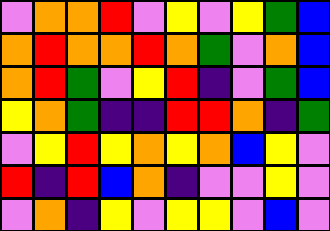[["violet", "orange", "orange", "red", "violet", "yellow", "violet", "yellow", "green", "blue"], ["orange", "red", "orange", "orange", "red", "orange", "green", "violet", "orange", "blue"], ["orange", "red", "green", "violet", "yellow", "red", "indigo", "violet", "green", "blue"], ["yellow", "orange", "green", "indigo", "indigo", "red", "red", "orange", "indigo", "green"], ["violet", "yellow", "red", "yellow", "orange", "yellow", "orange", "blue", "yellow", "violet"], ["red", "indigo", "red", "blue", "orange", "indigo", "violet", "violet", "yellow", "violet"], ["violet", "orange", "indigo", "yellow", "violet", "yellow", "yellow", "violet", "blue", "violet"]]